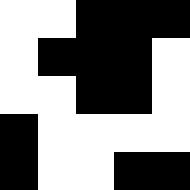[["white", "white", "black", "black", "black"], ["white", "black", "black", "black", "white"], ["white", "white", "black", "black", "white"], ["black", "white", "white", "white", "white"], ["black", "white", "white", "black", "black"]]